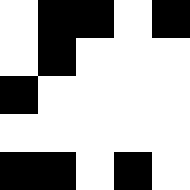[["white", "black", "black", "white", "black"], ["white", "black", "white", "white", "white"], ["black", "white", "white", "white", "white"], ["white", "white", "white", "white", "white"], ["black", "black", "white", "black", "white"]]